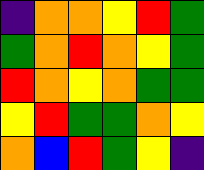[["indigo", "orange", "orange", "yellow", "red", "green"], ["green", "orange", "red", "orange", "yellow", "green"], ["red", "orange", "yellow", "orange", "green", "green"], ["yellow", "red", "green", "green", "orange", "yellow"], ["orange", "blue", "red", "green", "yellow", "indigo"]]